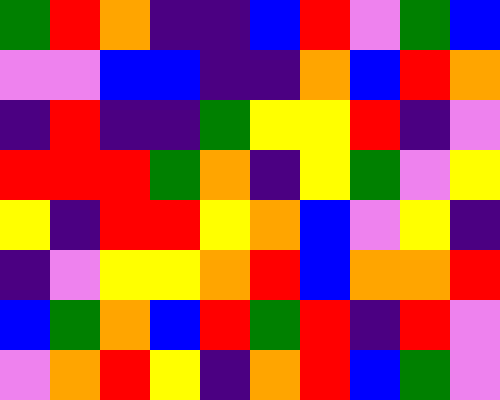[["green", "red", "orange", "indigo", "indigo", "blue", "red", "violet", "green", "blue"], ["violet", "violet", "blue", "blue", "indigo", "indigo", "orange", "blue", "red", "orange"], ["indigo", "red", "indigo", "indigo", "green", "yellow", "yellow", "red", "indigo", "violet"], ["red", "red", "red", "green", "orange", "indigo", "yellow", "green", "violet", "yellow"], ["yellow", "indigo", "red", "red", "yellow", "orange", "blue", "violet", "yellow", "indigo"], ["indigo", "violet", "yellow", "yellow", "orange", "red", "blue", "orange", "orange", "red"], ["blue", "green", "orange", "blue", "red", "green", "red", "indigo", "red", "violet"], ["violet", "orange", "red", "yellow", "indigo", "orange", "red", "blue", "green", "violet"]]